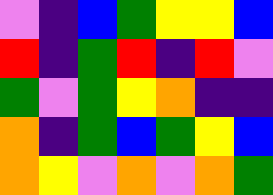[["violet", "indigo", "blue", "green", "yellow", "yellow", "blue"], ["red", "indigo", "green", "red", "indigo", "red", "violet"], ["green", "violet", "green", "yellow", "orange", "indigo", "indigo"], ["orange", "indigo", "green", "blue", "green", "yellow", "blue"], ["orange", "yellow", "violet", "orange", "violet", "orange", "green"]]